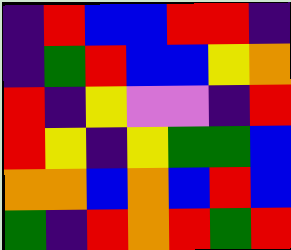[["indigo", "red", "blue", "blue", "red", "red", "indigo"], ["indigo", "green", "red", "blue", "blue", "yellow", "orange"], ["red", "indigo", "yellow", "violet", "violet", "indigo", "red"], ["red", "yellow", "indigo", "yellow", "green", "green", "blue"], ["orange", "orange", "blue", "orange", "blue", "red", "blue"], ["green", "indigo", "red", "orange", "red", "green", "red"]]